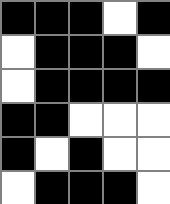[["black", "black", "black", "white", "black"], ["white", "black", "black", "black", "white"], ["white", "black", "black", "black", "black"], ["black", "black", "white", "white", "white"], ["black", "white", "black", "white", "white"], ["white", "black", "black", "black", "white"]]